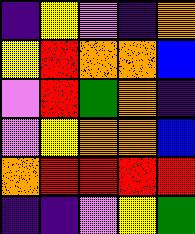[["indigo", "yellow", "violet", "indigo", "orange"], ["yellow", "red", "orange", "orange", "blue"], ["violet", "red", "green", "orange", "indigo"], ["violet", "yellow", "orange", "orange", "blue"], ["orange", "red", "red", "red", "red"], ["indigo", "indigo", "violet", "yellow", "green"]]